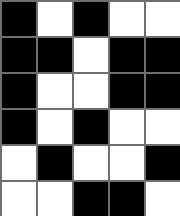[["black", "white", "black", "white", "white"], ["black", "black", "white", "black", "black"], ["black", "white", "white", "black", "black"], ["black", "white", "black", "white", "white"], ["white", "black", "white", "white", "black"], ["white", "white", "black", "black", "white"]]